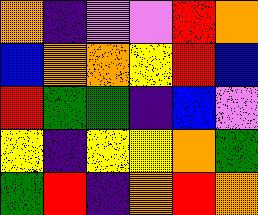[["orange", "indigo", "violet", "violet", "red", "orange"], ["blue", "orange", "orange", "yellow", "red", "blue"], ["red", "green", "green", "indigo", "blue", "violet"], ["yellow", "indigo", "yellow", "yellow", "orange", "green"], ["green", "red", "indigo", "orange", "red", "orange"]]